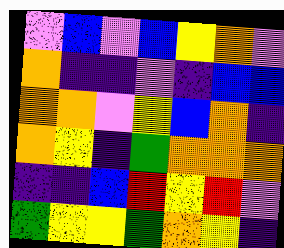[["violet", "blue", "violet", "blue", "yellow", "orange", "violet"], ["orange", "indigo", "indigo", "violet", "indigo", "blue", "blue"], ["orange", "orange", "violet", "yellow", "blue", "orange", "indigo"], ["orange", "yellow", "indigo", "green", "orange", "orange", "orange"], ["indigo", "indigo", "blue", "red", "yellow", "red", "violet"], ["green", "yellow", "yellow", "green", "orange", "yellow", "indigo"]]